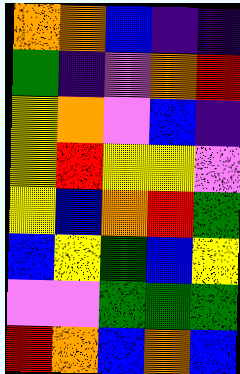[["orange", "orange", "blue", "indigo", "indigo"], ["green", "indigo", "violet", "orange", "red"], ["yellow", "orange", "violet", "blue", "indigo"], ["yellow", "red", "yellow", "yellow", "violet"], ["yellow", "blue", "orange", "red", "green"], ["blue", "yellow", "green", "blue", "yellow"], ["violet", "violet", "green", "green", "green"], ["red", "orange", "blue", "orange", "blue"]]